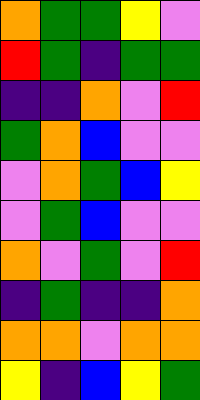[["orange", "green", "green", "yellow", "violet"], ["red", "green", "indigo", "green", "green"], ["indigo", "indigo", "orange", "violet", "red"], ["green", "orange", "blue", "violet", "violet"], ["violet", "orange", "green", "blue", "yellow"], ["violet", "green", "blue", "violet", "violet"], ["orange", "violet", "green", "violet", "red"], ["indigo", "green", "indigo", "indigo", "orange"], ["orange", "orange", "violet", "orange", "orange"], ["yellow", "indigo", "blue", "yellow", "green"]]